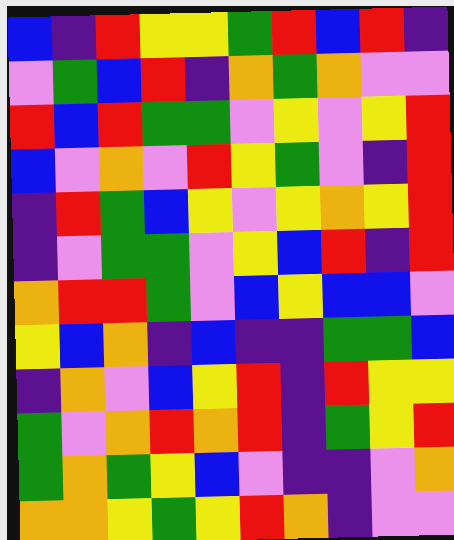[["blue", "indigo", "red", "yellow", "yellow", "green", "red", "blue", "red", "indigo"], ["violet", "green", "blue", "red", "indigo", "orange", "green", "orange", "violet", "violet"], ["red", "blue", "red", "green", "green", "violet", "yellow", "violet", "yellow", "red"], ["blue", "violet", "orange", "violet", "red", "yellow", "green", "violet", "indigo", "red"], ["indigo", "red", "green", "blue", "yellow", "violet", "yellow", "orange", "yellow", "red"], ["indigo", "violet", "green", "green", "violet", "yellow", "blue", "red", "indigo", "red"], ["orange", "red", "red", "green", "violet", "blue", "yellow", "blue", "blue", "violet"], ["yellow", "blue", "orange", "indigo", "blue", "indigo", "indigo", "green", "green", "blue"], ["indigo", "orange", "violet", "blue", "yellow", "red", "indigo", "red", "yellow", "yellow"], ["green", "violet", "orange", "red", "orange", "red", "indigo", "green", "yellow", "red"], ["green", "orange", "green", "yellow", "blue", "violet", "indigo", "indigo", "violet", "orange"], ["orange", "orange", "yellow", "green", "yellow", "red", "orange", "indigo", "violet", "violet"]]